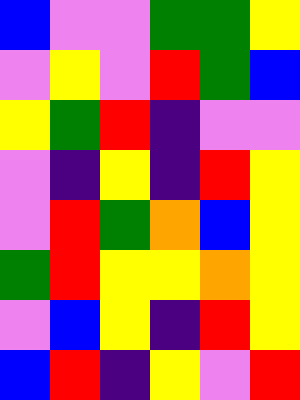[["blue", "violet", "violet", "green", "green", "yellow"], ["violet", "yellow", "violet", "red", "green", "blue"], ["yellow", "green", "red", "indigo", "violet", "violet"], ["violet", "indigo", "yellow", "indigo", "red", "yellow"], ["violet", "red", "green", "orange", "blue", "yellow"], ["green", "red", "yellow", "yellow", "orange", "yellow"], ["violet", "blue", "yellow", "indigo", "red", "yellow"], ["blue", "red", "indigo", "yellow", "violet", "red"]]